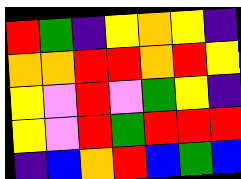[["red", "green", "indigo", "yellow", "orange", "yellow", "indigo"], ["orange", "orange", "red", "red", "orange", "red", "yellow"], ["yellow", "violet", "red", "violet", "green", "yellow", "indigo"], ["yellow", "violet", "red", "green", "red", "red", "red"], ["indigo", "blue", "orange", "red", "blue", "green", "blue"]]